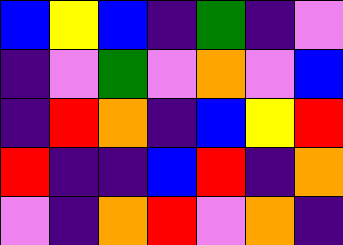[["blue", "yellow", "blue", "indigo", "green", "indigo", "violet"], ["indigo", "violet", "green", "violet", "orange", "violet", "blue"], ["indigo", "red", "orange", "indigo", "blue", "yellow", "red"], ["red", "indigo", "indigo", "blue", "red", "indigo", "orange"], ["violet", "indigo", "orange", "red", "violet", "orange", "indigo"]]